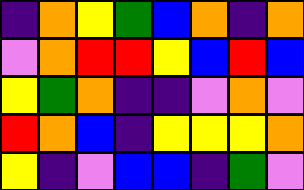[["indigo", "orange", "yellow", "green", "blue", "orange", "indigo", "orange"], ["violet", "orange", "red", "red", "yellow", "blue", "red", "blue"], ["yellow", "green", "orange", "indigo", "indigo", "violet", "orange", "violet"], ["red", "orange", "blue", "indigo", "yellow", "yellow", "yellow", "orange"], ["yellow", "indigo", "violet", "blue", "blue", "indigo", "green", "violet"]]